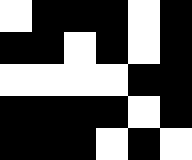[["white", "black", "black", "black", "white", "black"], ["black", "black", "white", "black", "white", "black"], ["white", "white", "white", "white", "black", "black"], ["black", "black", "black", "black", "white", "black"], ["black", "black", "black", "white", "black", "white"]]